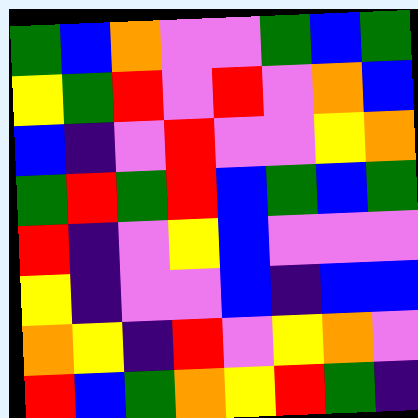[["green", "blue", "orange", "violet", "violet", "green", "blue", "green"], ["yellow", "green", "red", "violet", "red", "violet", "orange", "blue"], ["blue", "indigo", "violet", "red", "violet", "violet", "yellow", "orange"], ["green", "red", "green", "red", "blue", "green", "blue", "green"], ["red", "indigo", "violet", "yellow", "blue", "violet", "violet", "violet"], ["yellow", "indigo", "violet", "violet", "blue", "indigo", "blue", "blue"], ["orange", "yellow", "indigo", "red", "violet", "yellow", "orange", "violet"], ["red", "blue", "green", "orange", "yellow", "red", "green", "indigo"]]